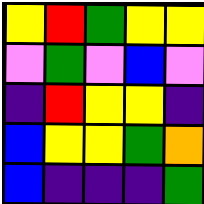[["yellow", "red", "green", "yellow", "yellow"], ["violet", "green", "violet", "blue", "violet"], ["indigo", "red", "yellow", "yellow", "indigo"], ["blue", "yellow", "yellow", "green", "orange"], ["blue", "indigo", "indigo", "indigo", "green"]]